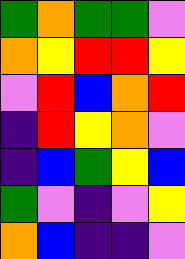[["green", "orange", "green", "green", "violet"], ["orange", "yellow", "red", "red", "yellow"], ["violet", "red", "blue", "orange", "red"], ["indigo", "red", "yellow", "orange", "violet"], ["indigo", "blue", "green", "yellow", "blue"], ["green", "violet", "indigo", "violet", "yellow"], ["orange", "blue", "indigo", "indigo", "violet"]]